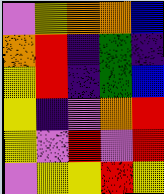[["violet", "yellow", "orange", "orange", "blue"], ["orange", "red", "indigo", "green", "indigo"], ["yellow", "red", "indigo", "green", "blue"], ["yellow", "indigo", "violet", "orange", "red"], ["yellow", "violet", "red", "violet", "red"], ["violet", "yellow", "yellow", "red", "yellow"]]